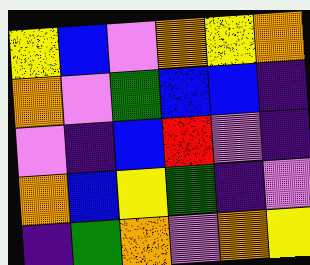[["yellow", "blue", "violet", "orange", "yellow", "orange"], ["orange", "violet", "green", "blue", "blue", "indigo"], ["violet", "indigo", "blue", "red", "violet", "indigo"], ["orange", "blue", "yellow", "green", "indigo", "violet"], ["indigo", "green", "orange", "violet", "orange", "yellow"]]